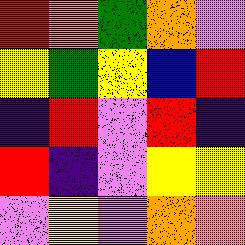[["red", "orange", "green", "orange", "violet"], ["yellow", "green", "yellow", "blue", "red"], ["indigo", "red", "violet", "red", "indigo"], ["red", "indigo", "violet", "yellow", "yellow"], ["violet", "yellow", "violet", "orange", "orange"]]